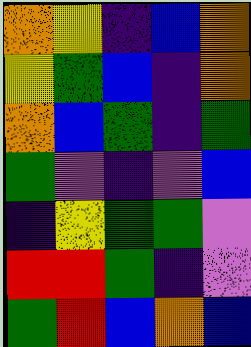[["orange", "yellow", "indigo", "blue", "orange"], ["yellow", "green", "blue", "indigo", "orange"], ["orange", "blue", "green", "indigo", "green"], ["green", "violet", "indigo", "violet", "blue"], ["indigo", "yellow", "green", "green", "violet"], ["red", "red", "green", "indigo", "violet"], ["green", "red", "blue", "orange", "blue"]]